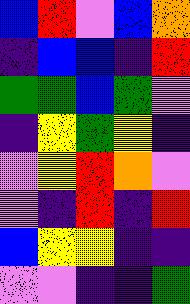[["blue", "red", "violet", "blue", "orange"], ["indigo", "blue", "blue", "indigo", "red"], ["green", "green", "blue", "green", "violet"], ["indigo", "yellow", "green", "yellow", "indigo"], ["violet", "yellow", "red", "orange", "violet"], ["violet", "indigo", "red", "indigo", "red"], ["blue", "yellow", "yellow", "indigo", "indigo"], ["violet", "violet", "indigo", "indigo", "green"]]